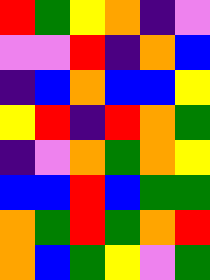[["red", "green", "yellow", "orange", "indigo", "violet"], ["violet", "violet", "red", "indigo", "orange", "blue"], ["indigo", "blue", "orange", "blue", "blue", "yellow"], ["yellow", "red", "indigo", "red", "orange", "green"], ["indigo", "violet", "orange", "green", "orange", "yellow"], ["blue", "blue", "red", "blue", "green", "green"], ["orange", "green", "red", "green", "orange", "red"], ["orange", "blue", "green", "yellow", "violet", "green"]]